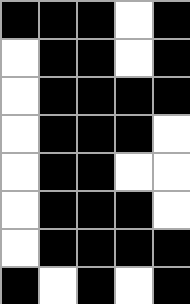[["black", "black", "black", "white", "black"], ["white", "black", "black", "white", "black"], ["white", "black", "black", "black", "black"], ["white", "black", "black", "black", "white"], ["white", "black", "black", "white", "white"], ["white", "black", "black", "black", "white"], ["white", "black", "black", "black", "black"], ["black", "white", "black", "white", "black"]]